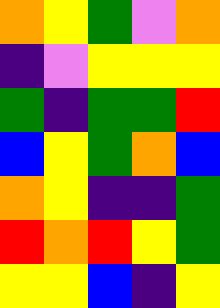[["orange", "yellow", "green", "violet", "orange"], ["indigo", "violet", "yellow", "yellow", "yellow"], ["green", "indigo", "green", "green", "red"], ["blue", "yellow", "green", "orange", "blue"], ["orange", "yellow", "indigo", "indigo", "green"], ["red", "orange", "red", "yellow", "green"], ["yellow", "yellow", "blue", "indigo", "yellow"]]